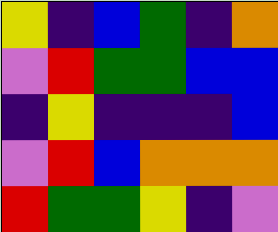[["yellow", "indigo", "blue", "green", "indigo", "orange"], ["violet", "red", "green", "green", "blue", "blue"], ["indigo", "yellow", "indigo", "indigo", "indigo", "blue"], ["violet", "red", "blue", "orange", "orange", "orange"], ["red", "green", "green", "yellow", "indigo", "violet"]]